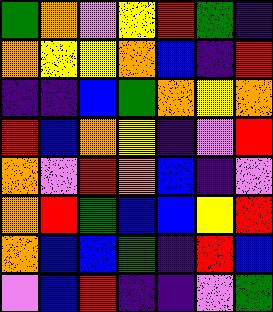[["green", "orange", "violet", "yellow", "red", "green", "indigo"], ["orange", "yellow", "yellow", "orange", "blue", "indigo", "red"], ["indigo", "indigo", "blue", "green", "orange", "yellow", "orange"], ["red", "blue", "orange", "yellow", "indigo", "violet", "red"], ["orange", "violet", "red", "orange", "blue", "indigo", "violet"], ["orange", "red", "green", "blue", "blue", "yellow", "red"], ["orange", "blue", "blue", "green", "indigo", "red", "blue"], ["violet", "blue", "red", "indigo", "indigo", "violet", "green"]]